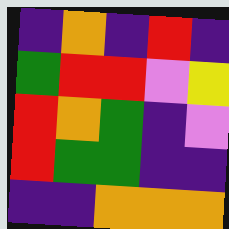[["indigo", "orange", "indigo", "red", "indigo"], ["green", "red", "red", "violet", "yellow"], ["red", "orange", "green", "indigo", "violet"], ["red", "green", "green", "indigo", "indigo"], ["indigo", "indigo", "orange", "orange", "orange"]]